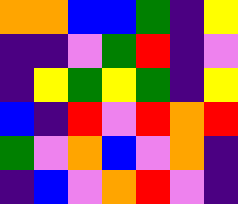[["orange", "orange", "blue", "blue", "green", "indigo", "yellow"], ["indigo", "indigo", "violet", "green", "red", "indigo", "violet"], ["indigo", "yellow", "green", "yellow", "green", "indigo", "yellow"], ["blue", "indigo", "red", "violet", "red", "orange", "red"], ["green", "violet", "orange", "blue", "violet", "orange", "indigo"], ["indigo", "blue", "violet", "orange", "red", "violet", "indigo"]]